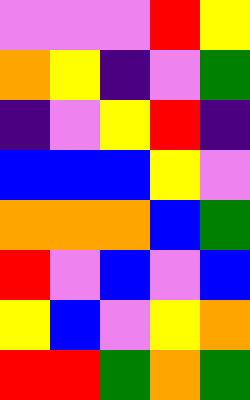[["violet", "violet", "violet", "red", "yellow"], ["orange", "yellow", "indigo", "violet", "green"], ["indigo", "violet", "yellow", "red", "indigo"], ["blue", "blue", "blue", "yellow", "violet"], ["orange", "orange", "orange", "blue", "green"], ["red", "violet", "blue", "violet", "blue"], ["yellow", "blue", "violet", "yellow", "orange"], ["red", "red", "green", "orange", "green"]]